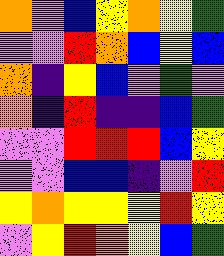[["orange", "violet", "blue", "yellow", "orange", "yellow", "green"], ["violet", "violet", "red", "orange", "blue", "yellow", "blue"], ["orange", "indigo", "yellow", "blue", "violet", "green", "violet"], ["orange", "indigo", "red", "indigo", "indigo", "blue", "green"], ["violet", "violet", "red", "red", "red", "blue", "yellow"], ["violet", "violet", "blue", "blue", "indigo", "violet", "red"], ["yellow", "orange", "yellow", "yellow", "yellow", "red", "yellow"], ["violet", "yellow", "red", "orange", "yellow", "blue", "green"]]